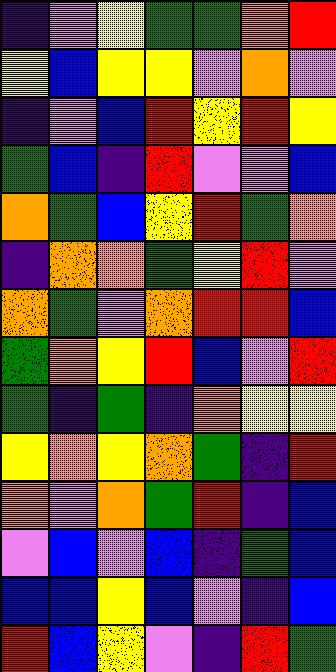[["indigo", "violet", "yellow", "green", "green", "orange", "red"], ["yellow", "blue", "yellow", "yellow", "violet", "orange", "violet"], ["indigo", "violet", "blue", "red", "yellow", "red", "yellow"], ["green", "blue", "indigo", "red", "violet", "violet", "blue"], ["orange", "green", "blue", "yellow", "red", "green", "orange"], ["indigo", "orange", "orange", "green", "yellow", "red", "violet"], ["orange", "green", "violet", "orange", "red", "red", "blue"], ["green", "orange", "yellow", "red", "blue", "violet", "red"], ["green", "indigo", "green", "indigo", "orange", "yellow", "yellow"], ["yellow", "orange", "yellow", "orange", "green", "indigo", "red"], ["orange", "violet", "orange", "green", "red", "indigo", "blue"], ["violet", "blue", "violet", "blue", "indigo", "green", "blue"], ["blue", "blue", "yellow", "blue", "violet", "indigo", "blue"], ["red", "blue", "yellow", "violet", "indigo", "red", "green"]]